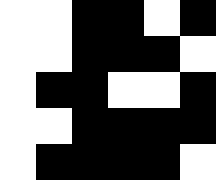[["white", "white", "black", "black", "white", "black"], ["white", "white", "black", "black", "black", "white"], ["white", "black", "black", "white", "white", "black"], ["white", "white", "black", "black", "black", "black"], ["white", "black", "black", "black", "black", "white"]]